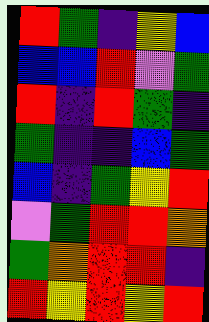[["red", "green", "indigo", "yellow", "blue"], ["blue", "blue", "red", "violet", "green"], ["red", "indigo", "red", "green", "indigo"], ["green", "indigo", "indigo", "blue", "green"], ["blue", "indigo", "green", "yellow", "red"], ["violet", "green", "red", "red", "orange"], ["green", "orange", "red", "red", "indigo"], ["red", "yellow", "red", "yellow", "red"]]